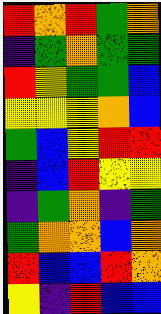[["red", "orange", "red", "green", "orange"], ["indigo", "green", "orange", "green", "green"], ["red", "yellow", "green", "green", "blue"], ["yellow", "yellow", "yellow", "orange", "blue"], ["green", "blue", "yellow", "red", "red"], ["indigo", "blue", "red", "yellow", "yellow"], ["indigo", "green", "orange", "indigo", "green"], ["green", "orange", "orange", "blue", "orange"], ["red", "blue", "blue", "red", "orange"], ["yellow", "indigo", "red", "blue", "blue"]]